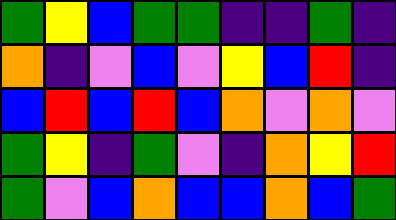[["green", "yellow", "blue", "green", "green", "indigo", "indigo", "green", "indigo"], ["orange", "indigo", "violet", "blue", "violet", "yellow", "blue", "red", "indigo"], ["blue", "red", "blue", "red", "blue", "orange", "violet", "orange", "violet"], ["green", "yellow", "indigo", "green", "violet", "indigo", "orange", "yellow", "red"], ["green", "violet", "blue", "orange", "blue", "blue", "orange", "blue", "green"]]